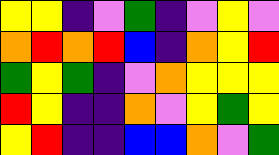[["yellow", "yellow", "indigo", "violet", "green", "indigo", "violet", "yellow", "violet"], ["orange", "red", "orange", "red", "blue", "indigo", "orange", "yellow", "red"], ["green", "yellow", "green", "indigo", "violet", "orange", "yellow", "yellow", "yellow"], ["red", "yellow", "indigo", "indigo", "orange", "violet", "yellow", "green", "yellow"], ["yellow", "red", "indigo", "indigo", "blue", "blue", "orange", "violet", "green"]]